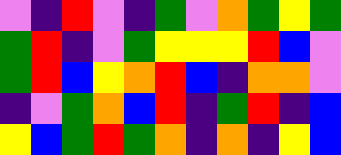[["violet", "indigo", "red", "violet", "indigo", "green", "violet", "orange", "green", "yellow", "green"], ["green", "red", "indigo", "violet", "green", "yellow", "yellow", "yellow", "red", "blue", "violet"], ["green", "red", "blue", "yellow", "orange", "red", "blue", "indigo", "orange", "orange", "violet"], ["indigo", "violet", "green", "orange", "blue", "red", "indigo", "green", "red", "indigo", "blue"], ["yellow", "blue", "green", "red", "green", "orange", "indigo", "orange", "indigo", "yellow", "blue"]]